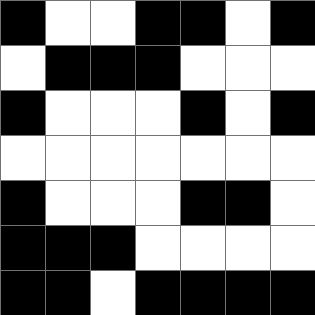[["black", "white", "white", "black", "black", "white", "black"], ["white", "black", "black", "black", "white", "white", "white"], ["black", "white", "white", "white", "black", "white", "black"], ["white", "white", "white", "white", "white", "white", "white"], ["black", "white", "white", "white", "black", "black", "white"], ["black", "black", "black", "white", "white", "white", "white"], ["black", "black", "white", "black", "black", "black", "black"]]